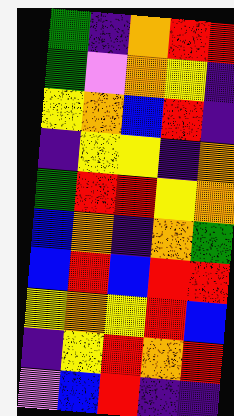[["green", "indigo", "orange", "red", "red"], ["green", "violet", "orange", "yellow", "indigo"], ["yellow", "orange", "blue", "red", "indigo"], ["indigo", "yellow", "yellow", "indigo", "orange"], ["green", "red", "red", "yellow", "orange"], ["blue", "orange", "indigo", "orange", "green"], ["blue", "red", "blue", "red", "red"], ["yellow", "orange", "yellow", "red", "blue"], ["indigo", "yellow", "red", "orange", "red"], ["violet", "blue", "red", "indigo", "indigo"]]